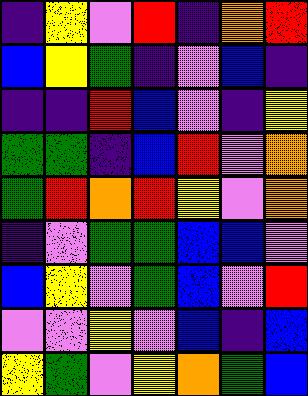[["indigo", "yellow", "violet", "red", "indigo", "orange", "red"], ["blue", "yellow", "green", "indigo", "violet", "blue", "indigo"], ["indigo", "indigo", "red", "blue", "violet", "indigo", "yellow"], ["green", "green", "indigo", "blue", "red", "violet", "orange"], ["green", "red", "orange", "red", "yellow", "violet", "orange"], ["indigo", "violet", "green", "green", "blue", "blue", "violet"], ["blue", "yellow", "violet", "green", "blue", "violet", "red"], ["violet", "violet", "yellow", "violet", "blue", "indigo", "blue"], ["yellow", "green", "violet", "yellow", "orange", "green", "blue"]]